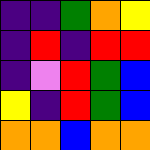[["indigo", "indigo", "green", "orange", "yellow"], ["indigo", "red", "indigo", "red", "red"], ["indigo", "violet", "red", "green", "blue"], ["yellow", "indigo", "red", "green", "blue"], ["orange", "orange", "blue", "orange", "orange"]]